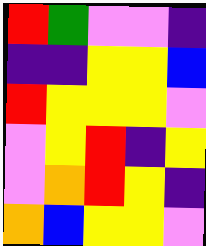[["red", "green", "violet", "violet", "indigo"], ["indigo", "indigo", "yellow", "yellow", "blue"], ["red", "yellow", "yellow", "yellow", "violet"], ["violet", "yellow", "red", "indigo", "yellow"], ["violet", "orange", "red", "yellow", "indigo"], ["orange", "blue", "yellow", "yellow", "violet"]]